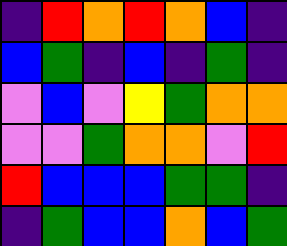[["indigo", "red", "orange", "red", "orange", "blue", "indigo"], ["blue", "green", "indigo", "blue", "indigo", "green", "indigo"], ["violet", "blue", "violet", "yellow", "green", "orange", "orange"], ["violet", "violet", "green", "orange", "orange", "violet", "red"], ["red", "blue", "blue", "blue", "green", "green", "indigo"], ["indigo", "green", "blue", "blue", "orange", "blue", "green"]]